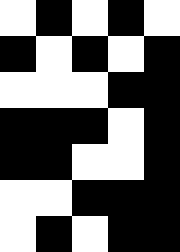[["white", "black", "white", "black", "white"], ["black", "white", "black", "white", "black"], ["white", "white", "white", "black", "black"], ["black", "black", "black", "white", "black"], ["black", "black", "white", "white", "black"], ["white", "white", "black", "black", "black"], ["white", "black", "white", "black", "black"]]